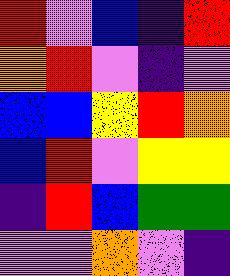[["red", "violet", "blue", "indigo", "red"], ["orange", "red", "violet", "indigo", "violet"], ["blue", "blue", "yellow", "red", "orange"], ["blue", "red", "violet", "yellow", "yellow"], ["indigo", "red", "blue", "green", "green"], ["violet", "violet", "orange", "violet", "indigo"]]